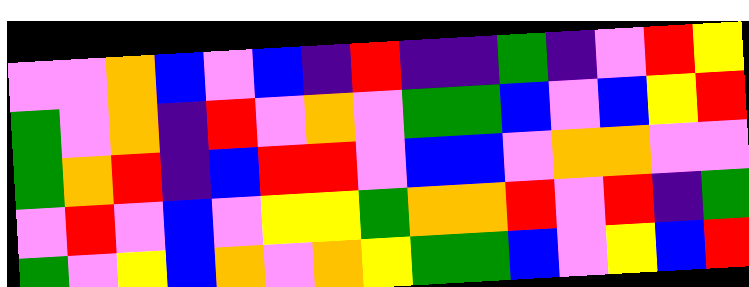[["violet", "violet", "orange", "blue", "violet", "blue", "indigo", "red", "indigo", "indigo", "green", "indigo", "violet", "red", "yellow"], ["green", "violet", "orange", "indigo", "red", "violet", "orange", "violet", "green", "green", "blue", "violet", "blue", "yellow", "red"], ["green", "orange", "red", "indigo", "blue", "red", "red", "violet", "blue", "blue", "violet", "orange", "orange", "violet", "violet"], ["violet", "red", "violet", "blue", "violet", "yellow", "yellow", "green", "orange", "orange", "red", "violet", "red", "indigo", "green"], ["green", "violet", "yellow", "blue", "orange", "violet", "orange", "yellow", "green", "green", "blue", "violet", "yellow", "blue", "red"]]